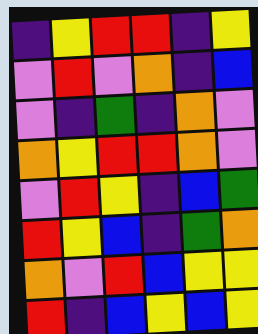[["indigo", "yellow", "red", "red", "indigo", "yellow"], ["violet", "red", "violet", "orange", "indigo", "blue"], ["violet", "indigo", "green", "indigo", "orange", "violet"], ["orange", "yellow", "red", "red", "orange", "violet"], ["violet", "red", "yellow", "indigo", "blue", "green"], ["red", "yellow", "blue", "indigo", "green", "orange"], ["orange", "violet", "red", "blue", "yellow", "yellow"], ["red", "indigo", "blue", "yellow", "blue", "yellow"]]